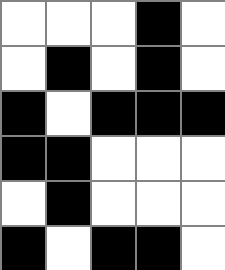[["white", "white", "white", "black", "white"], ["white", "black", "white", "black", "white"], ["black", "white", "black", "black", "black"], ["black", "black", "white", "white", "white"], ["white", "black", "white", "white", "white"], ["black", "white", "black", "black", "white"]]